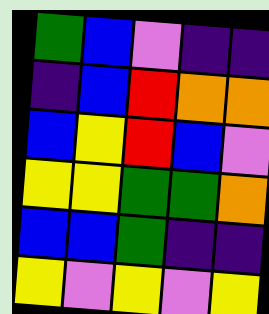[["green", "blue", "violet", "indigo", "indigo"], ["indigo", "blue", "red", "orange", "orange"], ["blue", "yellow", "red", "blue", "violet"], ["yellow", "yellow", "green", "green", "orange"], ["blue", "blue", "green", "indigo", "indigo"], ["yellow", "violet", "yellow", "violet", "yellow"]]